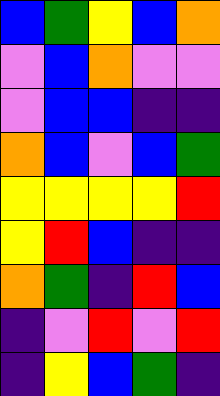[["blue", "green", "yellow", "blue", "orange"], ["violet", "blue", "orange", "violet", "violet"], ["violet", "blue", "blue", "indigo", "indigo"], ["orange", "blue", "violet", "blue", "green"], ["yellow", "yellow", "yellow", "yellow", "red"], ["yellow", "red", "blue", "indigo", "indigo"], ["orange", "green", "indigo", "red", "blue"], ["indigo", "violet", "red", "violet", "red"], ["indigo", "yellow", "blue", "green", "indigo"]]